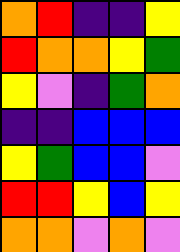[["orange", "red", "indigo", "indigo", "yellow"], ["red", "orange", "orange", "yellow", "green"], ["yellow", "violet", "indigo", "green", "orange"], ["indigo", "indigo", "blue", "blue", "blue"], ["yellow", "green", "blue", "blue", "violet"], ["red", "red", "yellow", "blue", "yellow"], ["orange", "orange", "violet", "orange", "violet"]]